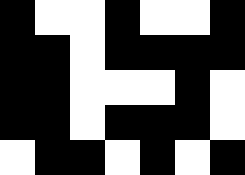[["black", "white", "white", "black", "white", "white", "black"], ["black", "black", "white", "black", "black", "black", "black"], ["black", "black", "white", "white", "white", "black", "white"], ["black", "black", "white", "black", "black", "black", "white"], ["white", "black", "black", "white", "black", "white", "black"]]